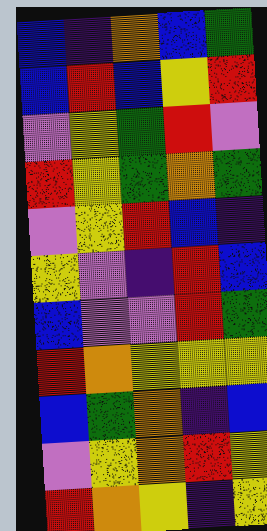[["blue", "indigo", "orange", "blue", "green"], ["blue", "red", "blue", "yellow", "red"], ["violet", "yellow", "green", "red", "violet"], ["red", "yellow", "green", "orange", "green"], ["violet", "yellow", "red", "blue", "indigo"], ["yellow", "violet", "indigo", "red", "blue"], ["blue", "violet", "violet", "red", "green"], ["red", "orange", "yellow", "yellow", "yellow"], ["blue", "green", "orange", "indigo", "blue"], ["violet", "yellow", "orange", "red", "yellow"], ["red", "orange", "yellow", "indigo", "yellow"]]